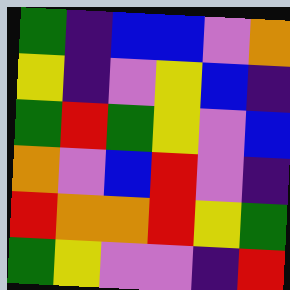[["green", "indigo", "blue", "blue", "violet", "orange"], ["yellow", "indigo", "violet", "yellow", "blue", "indigo"], ["green", "red", "green", "yellow", "violet", "blue"], ["orange", "violet", "blue", "red", "violet", "indigo"], ["red", "orange", "orange", "red", "yellow", "green"], ["green", "yellow", "violet", "violet", "indigo", "red"]]